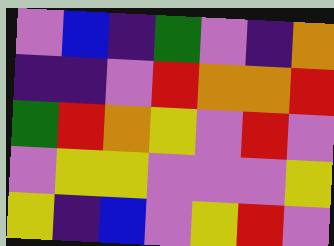[["violet", "blue", "indigo", "green", "violet", "indigo", "orange"], ["indigo", "indigo", "violet", "red", "orange", "orange", "red"], ["green", "red", "orange", "yellow", "violet", "red", "violet"], ["violet", "yellow", "yellow", "violet", "violet", "violet", "yellow"], ["yellow", "indigo", "blue", "violet", "yellow", "red", "violet"]]